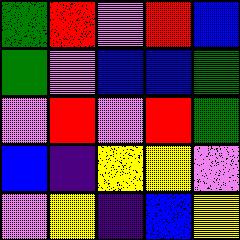[["green", "red", "violet", "red", "blue"], ["green", "violet", "blue", "blue", "green"], ["violet", "red", "violet", "red", "green"], ["blue", "indigo", "yellow", "yellow", "violet"], ["violet", "yellow", "indigo", "blue", "yellow"]]